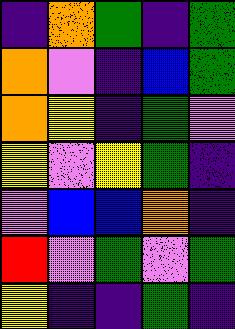[["indigo", "orange", "green", "indigo", "green"], ["orange", "violet", "indigo", "blue", "green"], ["orange", "yellow", "indigo", "green", "violet"], ["yellow", "violet", "yellow", "green", "indigo"], ["violet", "blue", "blue", "orange", "indigo"], ["red", "violet", "green", "violet", "green"], ["yellow", "indigo", "indigo", "green", "indigo"]]